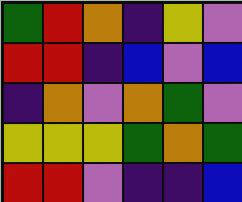[["green", "red", "orange", "indigo", "yellow", "violet"], ["red", "red", "indigo", "blue", "violet", "blue"], ["indigo", "orange", "violet", "orange", "green", "violet"], ["yellow", "yellow", "yellow", "green", "orange", "green"], ["red", "red", "violet", "indigo", "indigo", "blue"]]